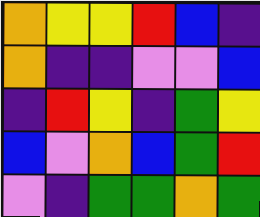[["orange", "yellow", "yellow", "red", "blue", "indigo"], ["orange", "indigo", "indigo", "violet", "violet", "blue"], ["indigo", "red", "yellow", "indigo", "green", "yellow"], ["blue", "violet", "orange", "blue", "green", "red"], ["violet", "indigo", "green", "green", "orange", "green"]]